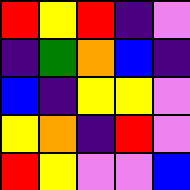[["red", "yellow", "red", "indigo", "violet"], ["indigo", "green", "orange", "blue", "indigo"], ["blue", "indigo", "yellow", "yellow", "violet"], ["yellow", "orange", "indigo", "red", "violet"], ["red", "yellow", "violet", "violet", "blue"]]